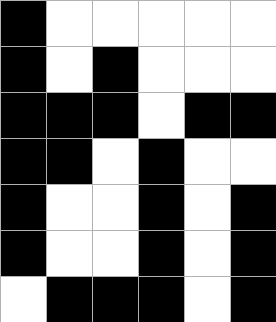[["black", "white", "white", "white", "white", "white"], ["black", "white", "black", "white", "white", "white"], ["black", "black", "black", "white", "black", "black"], ["black", "black", "white", "black", "white", "white"], ["black", "white", "white", "black", "white", "black"], ["black", "white", "white", "black", "white", "black"], ["white", "black", "black", "black", "white", "black"]]